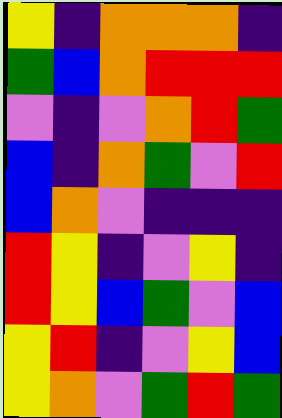[["yellow", "indigo", "orange", "orange", "orange", "indigo"], ["green", "blue", "orange", "red", "red", "red"], ["violet", "indigo", "violet", "orange", "red", "green"], ["blue", "indigo", "orange", "green", "violet", "red"], ["blue", "orange", "violet", "indigo", "indigo", "indigo"], ["red", "yellow", "indigo", "violet", "yellow", "indigo"], ["red", "yellow", "blue", "green", "violet", "blue"], ["yellow", "red", "indigo", "violet", "yellow", "blue"], ["yellow", "orange", "violet", "green", "red", "green"]]